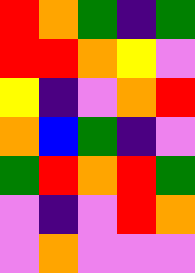[["red", "orange", "green", "indigo", "green"], ["red", "red", "orange", "yellow", "violet"], ["yellow", "indigo", "violet", "orange", "red"], ["orange", "blue", "green", "indigo", "violet"], ["green", "red", "orange", "red", "green"], ["violet", "indigo", "violet", "red", "orange"], ["violet", "orange", "violet", "violet", "violet"]]